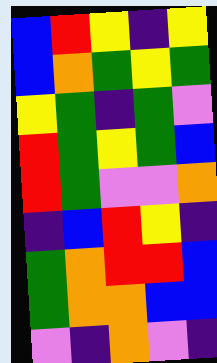[["blue", "red", "yellow", "indigo", "yellow"], ["blue", "orange", "green", "yellow", "green"], ["yellow", "green", "indigo", "green", "violet"], ["red", "green", "yellow", "green", "blue"], ["red", "green", "violet", "violet", "orange"], ["indigo", "blue", "red", "yellow", "indigo"], ["green", "orange", "red", "red", "blue"], ["green", "orange", "orange", "blue", "blue"], ["violet", "indigo", "orange", "violet", "indigo"]]